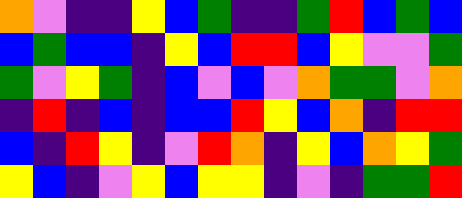[["orange", "violet", "indigo", "indigo", "yellow", "blue", "green", "indigo", "indigo", "green", "red", "blue", "green", "blue"], ["blue", "green", "blue", "blue", "indigo", "yellow", "blue", "red", "red", "blue", "yellow", "violet", "violet", "green"], ["green", "violet", "yellow", "green", "indigo", "blue", "violet", "blue", "violet", "orange", "green", "green", "violet", "orange"], ["indigo", "red", "indigo", "blue", "indigo", "blue", "blue", "red", "yellow", "blue", "orange", "indigo", "red", "red"], ["blue", "indigo", "red", "yellow", "indigo", "violet", "red", "orange", "indigo", "yellow", "blue", "orange", "yellow", "green"], ["yellow", "blue", "indigo", "violet", "yellow", "blue", "yellow", "yellow", "indigo", "violet", "indigo", "green", "green", "red"]]